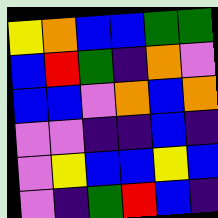[["yellow", "orange", "blue", "blue", "green", "green"], ["blue", "red", "green", "indigo", "orange", "violet"], ["blue", "blue", "violet", "orange", "blue", "orange"], ["violet", "violet", "indigo", "indigo", "blue", "indigo"], ["violet", "yellow", "blue", "blue", "yellow", "blue"], ["violet", "indigo", "green", "red", "blue", "indigo"]]